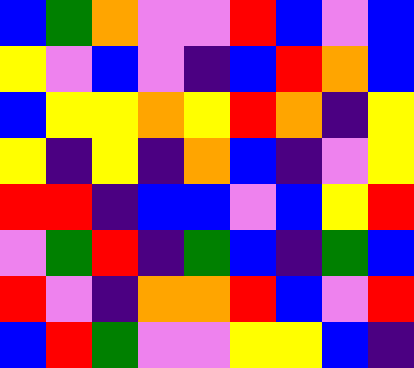[["blue", "green", "orange", "violet", "violet", "red", "blue", "violet", "blue"], ["yellow", "violet", "blue", "violet", "indigo", "blue", "red", "orange", "blue"], ["blue", "yellow", "yellow", "orange", "yellow", "red", "orange", "indigo", "yellow"], ["yellow", "indigo", "yellow", "indigo", "orange", "blue", "indigo", "violet", "yellow"], ["red", "red", "indigo", "blue", "blue", "violet", "blue", "yellow", "red"], ["violet", "green", "red", "indigo", "green", "blue", "indigo", "green", "blue"], ["red", "violet", "indigo", "orange", "orange", "red", "blue", "violet", "red"], ["blue", "red", "green", "violet", "violet", "yellow", "yellow", "blue", "indigo"]]